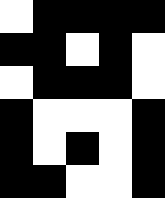[["white", "black", "black", "black", "black"], ["black", "black", "white", "black", "white"], ["white", "black", "black", "black", "white"], ["black", "white", "white", "white", "black"], ["black", "white", "black", "white", "black"], ["black", "black", "white", "white", "black"]]